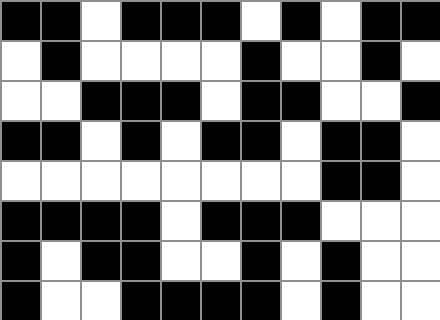[["black", "black", "white", "black", "black", "black", "white", "black", "white", "black", "black"], ["white", "black", "white", "white", "white", "white", "black", "white", "white", "black", "white"], ["white", "white", "black", "black", "black", "white", "black", "black", "white", "white", "black"], ["black", "black", "white", "black", "white", "black", "black", "white", "black", "black", "white"], ["white", "white", "white", "white", "white", "white", "white", "white", "black", "black", "white"], ["black", "black", "black", "black", "white", "black", "black", "black", "white", "white", "white"], ["black", "white", "black", "black", "white", "white", "black", "white", "black", "white", "white"], ["black", "white", "white", "black", "black", "black", "black", "white", "black", "white", "white"]]